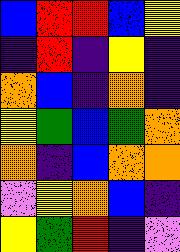[["blue", "red", "red", "blue", "yellow"], ["indigo", "red", "indigo", "yellow", "indigo"], ["orange", "blue", "indigo", "orange", "indigo"], ["yellow", "green", "blue", "green", "orange"], ["orange", "indigo", "blue", "orange", "orange"], ["violet", "yellow", "orange", "blue", "indigo"], ["yellow", "green", "red", "indigo", "violet"]]